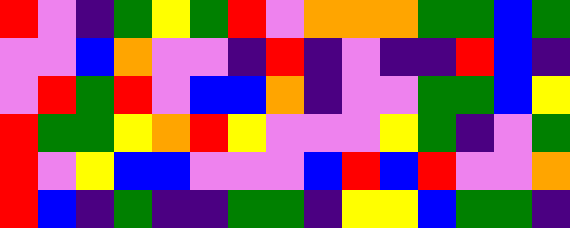[["red", "violet", "indigo", "green", "yellow", "green", "red", "violet", "orange", "orange", "orange", "green", "green", "blue", "green"], ["violet", "violet", "blue", "orange", "violet", "violet", "indigo", "red", "indigo", "violet", "indigo", "indigo", "red", "blue", "indigo"], ["violet", "red", "green", "red", "violet", "blue", "blue", "orange", "indigo", "violet", "violet", "green", "green", "blue", "yellow"], ["red", "green", "green", "yellow", "orange", "red", "yellow", "violet", "violet", "violet", "yellow", "green", "indigo", "violet", "green"], ["red", "violet", "yellow", "blue", "blue", "violet", "violet", "violet", "blue", "red", "blue", "red", "violet", "violet", "orange"], ["red", "blue", "indigo", "green", "indigo", "indigo", "green", "green", "indigo", "yellow", "yellow", "blue", "green", "green", "indigo"]]